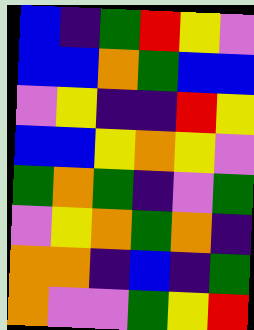[["blue", "indigo", "green", "red", "yellow", "violet"], ["blue", "blue", "orange", "green", "blue", "blue"], ["violet", "yellow", "indigo", "indigo", "red", "yellow"], ["blue", "blue", "yellow", "orange", "yellow", "violet"], ["green", "orange", "green", "indigo", "violet", "green"], ["violet", "yellow", "orange", "green", "orange", "indigo"], ["orange", "orange", "indigo", "blue", "indigo", "green"], ["orange", "violet", "violet", "green", "yellow", "red"]]